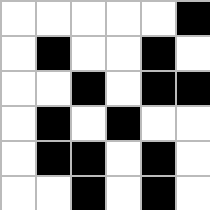[["white", "white", "white", "white", "white", "black"], ["white", "black", "white", "white", "black", "white"], ["white", "white", "black", "white", "black", "black"], ["white", "black", "white", "black", "white", "white"], ["white", "black", "black", "white", "black", "white"], ["white", "white", "black", "white", "black", "white"]]